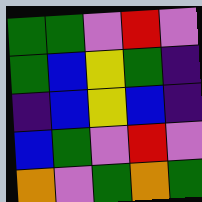[["green", "green", "violet", "red", "violet"], ["green", "blue", "yellow", "green", "indigo"], ["indigo", "blue", "yellow", "blue", "indigo"], ["blue", "green", "violet", "red", "violet"], ["orange", "violet", "green", "orange", "green"]]